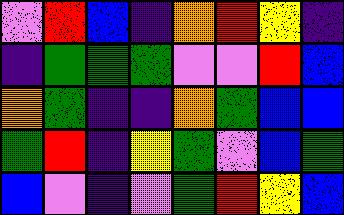[["violet", "red", "blue", "indigo", "orange", "red", "yellow", "indigo"], ["indigo", "green", "green", "green", "violet", "violet", "red", "blue"], ["orange", "green", "indigo", "indigo", "orange", "green", "blue", "blue"], ["green", "red", "indigo", "yellow", "green", "violet", "blue", "green"], ["blue", "violet", "indigo", "violet", "green", "red", "yellow", "blue"]]